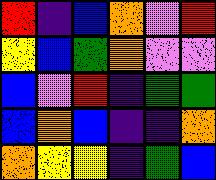[["red", "indigo", "blue", "orange", "violet", "red"], ["yellow", "blue", "green", "orange", "violet", "violet"], ["blue", "violet", "red", "indigo", "green", "green"], ["blue", "orange", "blue", "indigo", "indigo", "orange"], ["orange", "yellow", "yellow", "indigo", "green", "blue"]]